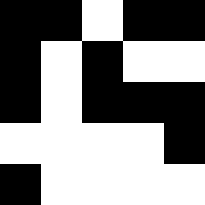[["black", "black", "white", "black", "black"], ["black", "white", "black", "white", "white"], ["black", "white", "black", "black", "black"], ["white", "white", "white", "white", "black"], ["black", "white", "white", "white", "white"]]